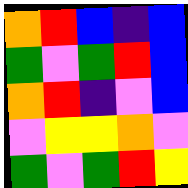[["orange", "red", "blue", "indigo", "blue"], ["green", "violet", "green", "red", "blue"], ["orange", "red", "indigo", "violet", "blue"], ["violet", "yellow", "yellow", "orange", "violet"], ["green", "violet", "green", "red", "yellow"]]